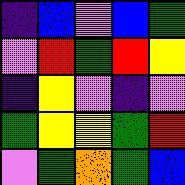[["indigo", "blue", "violet", "blue", "green"], ["violet", "red", "green", "red", "yellow"], ["indigo", "yellow", "violet", "indigo", "violet"], ["green", "yellow", "yellow", "green", "red"], ["violet", "green", "orange", "green", "blue"]]